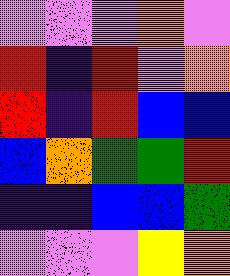[["violet", "violet", "violet", "orange", "violet"], ["red", "indigo", "red", "violet", "orange"], ["red", "indigo", "red", "blue", "blue"], ["blue", "orange", "green", "green", "red"], ["indigo", "indigo", "blue", "blue", "green"], ["violet", "violet", "violet", "yellow", "orange"]]